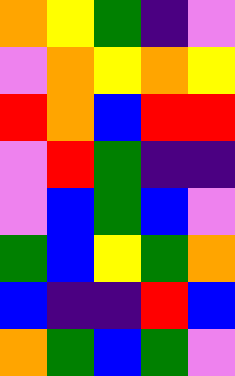[["orange", "yellow", "green", "indigo", "violet"], ["violet", "orange", "yellow", "orange", "yellow"], ["red", "orange", "blue", "red", "red"], ["violet", "red", "green", "indigo", "indigo"], ["violet", "blue", "green", "blue", "violet"], ["green", "blue", "yellow", "green", "orange"], ["blue", "indigo", "indigo", "red", "blue"], ["orange", "green", "blue", "green", "violet"]]